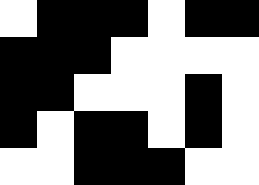[["white", "black", "black", "black", "white", "black", "black"], ["black", "black", "black", "white", "white", "white", "white"], ["black", "black", "white", "white", "white", "black", "white"], ["black", "white", "black", "black", "white", "black", "white"], ["white", "white", "black", "black", "black", "white", "white"]]